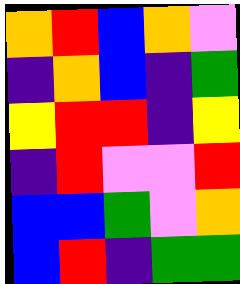[["orange", "red", "blue", "orange", "violet"], ["indigo", "orange", "blue", "indigo", "green"], ["yellow", "red", "red", "indigo", "yellow"], ["indigo", "red", "violet", "violet", "red"], ["blue", "blue", "green", "violet", "orange"], ["blue", "red", "indigo", "green", "green"]]